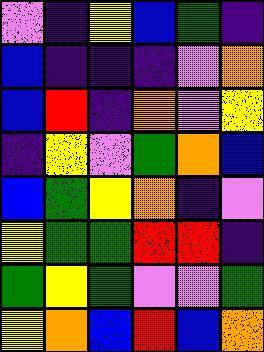[["violet", "indigo", "yellow", "blue", "green", "indigo"], ["blue", "indigo", "indigo", "indigo", "violet", "orange"], ["blue", "red", "indigo", "orange", "violet", "yellow"], ["indigo", "yellow", "violet", "green", "orange", "blue"], ["blue", "green", "yellow", "orange", "indigo", "violet"], ["yellow", "green", "green", "red", "red", "indigo"], ["green", "yellow", "green", "violet", "violet", "green"], ["yellow", "orange", "blue", "red", "blue", "orange"]]